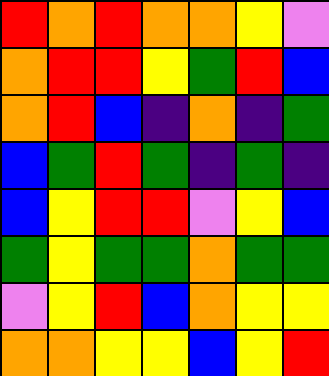[["red", "orange", "red", "orange", "orange", "yellow", "violet"], ["orange", "red", "red", "yellow", "green", "red", "blue"], ["orange", "red", "blue", "indigo", "orange", "indigo", "green"], ["blue", "green", "red", "green", "indigo", "green", "indigo"], ["blue", "yellow", "red", "red", "violet", "yellow", "blue"], ["green", "yellow", "green", "green", "orange", "green", "green"], ["violet", "yellow", "red", "blue", "orange", "yellow", "yellow"], ["orange", "orange", "yellow", "yellow", "blue", "yellow", "red"]]